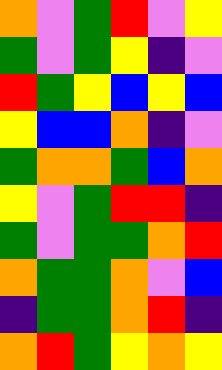[["orange", "violet", "green", "red", "violet", "yellow"], ["green", "violet", "green", "yellow", "indigo", "violet"], ["red", "green", "yellow", "blue", "yellow", "blue"], ["yellow", "blue", "blue", "orange", "indigo", "violet"], ["green", "orange", "orange", "green", "blue", "orange"], ["yellow", "violet", "green", "red", "red", "indigo"], ["green", "violet", "green", "green", "orange", "red"], ["orange", "green", "green", "orange", "violet", "blue"], ["indigo", "green", "green", "orange", "red", "indigo"], ["orange", "red", "green", "yellow", "orange", "yellow"]]